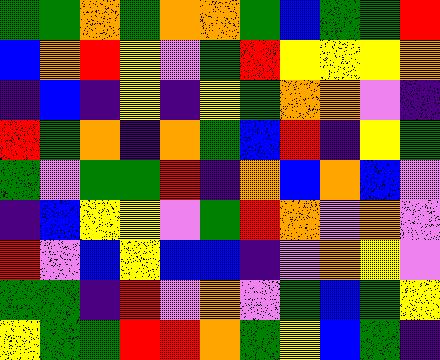[["green", "green", "orange", "green", "orange", "orange", "green", "blue", "green", "green", "red"], ["blue", "orange", "red", "yellow", "violet", "green", "red", "yellow", "yellow", "yellow", "orange"], ["indigo", "blue", "indigo", "yellow", "indigo", "yellow", "green", "orange", "orange", "violet", "indigo"], ["red", "green", "orange", "indigo", "orange", "green", "blue", "red", "indigo", "yellow", "green"], ["green", "violet", "green", "green", "red", "indigo", "orange", "blue", "orange", "blue", "violet"], ["indigo", "blue", "yellow", "yellow", "violet", "green", "red", "orange", "violet", "orange", "violet"], ["red", "violet", "blue", "yellow", "blue", "blue", "indigo", "violet", "orange", "yellow", "violet"], ["green", "green", "indigo", "red", "violet", "orange", "violet", "green", "blue", "green", "yellow"], ["yellow", "green", "green", "red", "red", "orange", "green", "yellow", "blue", "green", "indigo"]]